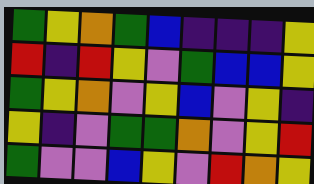[["green", "yellow", "orange", "green", "blue", "indigo", "indigo", "indigo", "yellow"], ["red", "indigo", "red", "yellow", "violet", "green", "blue", "blue", "yellow"], ["green", "yellow", "orange", "violet", "yellow", "blue", "violet", "yellow", "indigo"], ["yellow", "indigo", "violet", "green", "green", "orange", "violet", "yellow", "red"], ["green", "violet", "violet", "blue", "yellow", "violet", "red", "orange", "yellow"]]